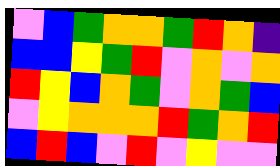[["violet", "blue", "green", "orange", "orange", "green", "red", "orange", "indigo"], ["blue", "blue", "yellow", "green", "red", "violet", "orange", "violet", "orange"], ["red", "yellow", "blue", "orange", "green", "violet", "orange", "green", "blue"], ["violet", "yellow", "orange", "orange", "orange", "red", "green", "orange", "red"], ["blue", "red", "blue", "violet", "red", "violet", "yellow", "violet", "violet"]]